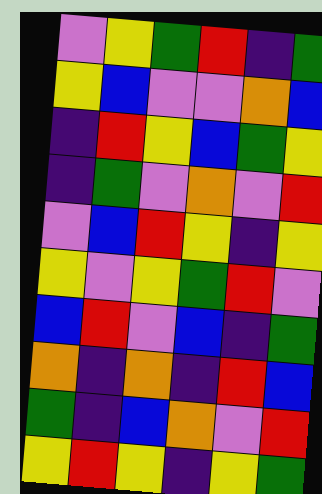[["violet", "yellow", "green", "red", "indigo", "green"], ["yellow", "blue", "violet", "violet", "orange", "blue"], ["indigo", "red", "yellow", "blue", "green", "yellow"], ["indigo", "green", "violet", "orange", "violet", "red"], ["violet", "blue", "red", "yellow", "indigo", "yellow"], ["yellow", "violet", "yellow", "green", "red", "violet"], ["blue", "red", "violet", "blue", "indigo", "green"], ["orange", "indigo", "orange", "indigo", "red", "blue"], ["green", "indigo", "blue", "orange", "violet", "red"], ["yellow", "red", "yellow", "indigo", "yellow", "green"]]